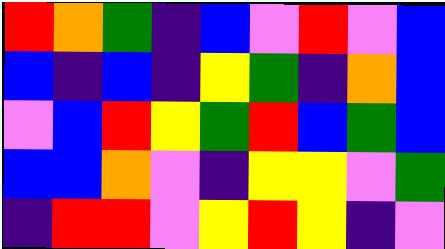[["red", "orange", "green", "indigo", "blue", "violet", "red", "violet", "blue"], ["blue", "indigo", "blue", "indigo", "yellow", "green", "indigo", "orange", "blue"], ["violet", "blue", "red", "yellow", "green", "red", "blue", "green", "blue"], ["blue", "blue", "orange", "violet", "indigo", "yellow", "yellow", "violet", "green"], ["indigo", "red", "red", "violet", "yellow", "red", "yellow", "indigo", "violet"]]